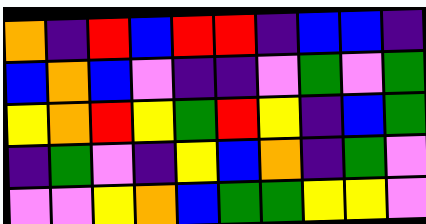[["orange", "indigo", "red", "blue", "red", "red", "indigo", "blue", "blue", "indigo"], ["blue", "orange", "blue", "violet", "indigo", "indigo", "violet", "green", "violet", "green"], ["yellow", "orange", "red", "yellow", "green", "red", "yellow", "indigo", "blue", "green"], ["indigo", "green", "violet", "indigo", "yellow", "blue", "orange", "indigo", "green", "violet"], ["violet", "violet", "yellow", "orange", "blue", "green", "green", "yellow", "yellow", "violet"]]